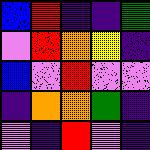[["blue", "red", "indigo", "indigo", "green"], ["violet", "red", "orange", "yellow", "indigo"], ["blue", "violet", "red", "violet", "violet"], ["indigo", "orange", "orange", "green", "indigo"], ["violet", "indigo", "red", "violet", "indigo"]]